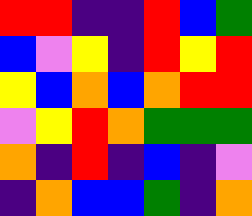[["red", "red", "indigo", "indigo", "red", "blue", "green"], ["blue", "violet", "yellow", "indigo", "red", "yellow", "red"], ["yellow", "blue", "orange", "blue", "orange", "red", "red"], ["violet", "yellow", "red", "orange", "green", "green", "green"], ["orange", "indigo", "red", "indigo", "blue", "indigo", "violet"], ["indigo", "orange", "blue", "blue", "green", "indigo", "orange"]]